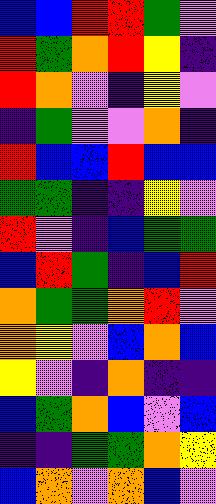[["blue", "blue", "red", "red", "green", "violet"], ["red", "green", "orange", "red", "yellow", "indigo"], ["red", "orange", "violet", "indigo", "yellow", "violet"], ["indigo", "green", "violet", "violet", "orange", "indigo"], ["red", "blue", "blue", "red", "blue", "blue"], ["green", "green", "indigo", "indigo", "yellow", "violet"], ["red", "violet", "indigo", "blue", "green", "green"], ["blue", "red", "green", "indigo", "blue", "red"], ["orange", "green", "green", "orange", "red", "violet"], ["orange", "yellow", "violet", "blue", "orange", "blue"], ["yellow", "violet", "indigo", "orange", "indigo", "indigo"], ["blue", "green", "orange", "blue", "violet", "blue"], ["indigo", "indigo", "green", "green", "orange", "yellow"], ["blue", "orange", "violet", "orange", "blue", "violet"]]